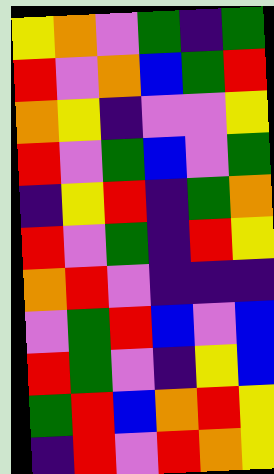[["yellow", "orange", "violet", "green", "indigo", "green"], ["red", "violet", "orange", "blue", "green", "red"], ["orange", "yellow", "indigo", "violet", "violet", "yellow"], ["red", "violet", "green", "blue", "violet", "green"], ["indigo", "yellow", "red", "indigo", "green", "orange"], ["red", "violet", "green", "indigo", "red", "yellow"], ["orange", "red", "violet", "indigo", "indigo", "indigo"], ["violet", "green", "red", "blue", "violet", "blue"], ["red", "green", "violet", "indigo", "yellow", "blue"], ["green", "red", "blue", "orange", "red", "yellow"], ["indigo", "red", "violet", "red", "orange", "yellow"]]